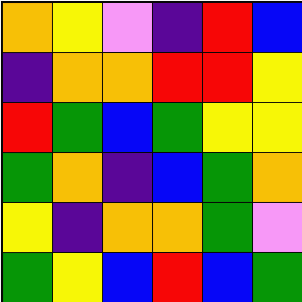[["orange", "yellow", "violet", "indigo", "red", "blue"], ["indigo", "orange", "orange", "red", "red", "yellow"], ["red", "green", "blue", "green", "yellow", "yellow"], ["green", "orange", "indigo", "blue", "green", "orange"], ["yellow", "indigo", "orange", "orange", "green", "violet"], ["green", "yellow", "blue", "red", "blue", "green"]]